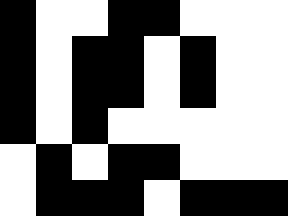[["black", "white", "white", "black", "black", "white", "white", "white"], ["black", "white", "black", "black", "white", "black", "white", "white"], ["black", "white", "black", "black", "white", "black", "white", "white"], ["black", "white", "black", "white", "white", "white", "white", "white"], ["white", "black", "white", "black", "black", "white", "white", "white"], ["white", "black", "black", "black", "white", "black", "black", "black"]]